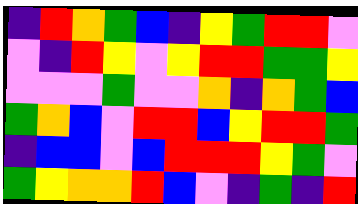[["indigo", "red", "orange", "green", "blue", "indigo", "yellow", "green", "red", "red", "violet"], ["violet", "indigo", "red", "yellow", "violet", "yellow", "red", "red", "green", "green", "yellow"], ["violet", "violet", "violet", "green", "violet", "violet", "orange", "indigo", "orange", "green", "blue"], ["green", "orange", "blue", "violet", "red", "red", "blue", "yellow", "red", "red", "green"], ["indigo", "blue", "blue", "violet", "blue", "red", "red", "red", "yellow", "green", "violet"], ["green", "yellow", "orange", "orange", "red", "blue", "violet", "indigo", "green", "indigo", "red"]]